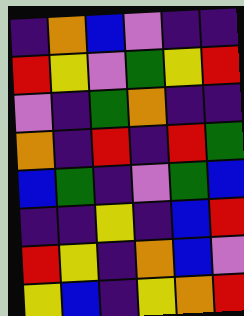[["indigo", "orange", "blue", "violet", "indigo", "indigo"], ["red", "yellow", "violet", "green", "yellow", "red"], ["violet", "indigo", "green", "orange", "indigo", "indigo"], ["orange", "indigo", "red", "indigo", "red", "green"], ["blue", "green", "indigo", "violet", "green", "blue"], ["indigo", "indigo", "yellow", "indigo", "blue", "red"], ["red", "yellow", "indigo", "orange", "blue", "violet"], ["yellow", "blue", "indigo", "yellow", "orange", "red"]]